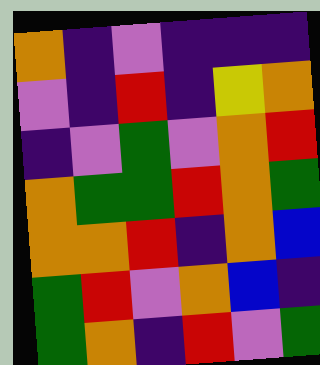[["orange", "indigo", "violet", "indigo", "indigo", "indigo"], ["violet", "indigo", "red", "indigo", "yellow", "orange"], ["indigo", "violet", "green", "violet", "orange", "red"], ["orange", "green", "green", "red", "orange", "green"], ["orange", "orange", "red", "indigo", "orange", "blue"], ["green", "red", "violet", "orange", "blue", "indigo"], ["green", "orange", "indigo", "red", "violet", "green"]]